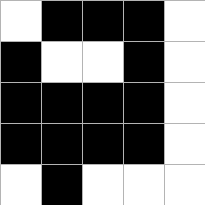[["white", "black", "black", "black", "white"], ["black", "white", "white", "black", "white"], ["black", "black", "black", "black", "white"], ["black", "black", "black", "black", "white"], ["white", "black", "white", "white", "white"]]